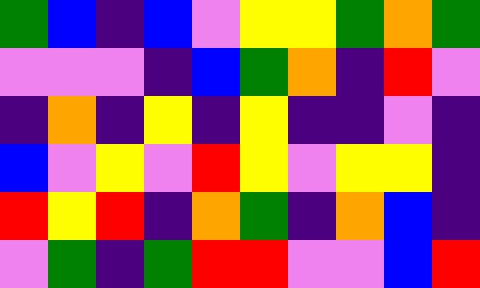[["green", "blue", "indigo", "blue", "violet", "yellow", "yellow", "green", "orange", "green"], ["violet", "violet", "violet", "indigo", "blue", "green", "orange", "indigo", "red", "violet"], ["indigo", "orange", "indigo", "yellow", "indigo", "yellow", "indigo", "indigo", "violet", "indigo"], ["blue", "violet", "yellow", "violet", "red", "yellow", "violet", "yellow", "yellow", "indigo"], ["red", "yellow", "red", "indigo", "orange", "green", "indigo", "orange", "blue", "indigo"], ["violet", "green", "indigo", "green", "red", "red", "violet", "violet", "blue", "red"]]